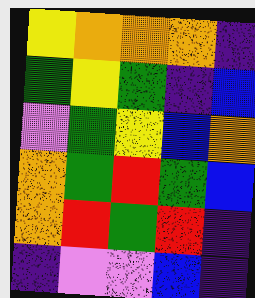[["yellow", "orange", "orange", "orange", "indigo"], ["green", "yellow", "green", "indigo", "blue"], ["violet", "green", "yellow", "blue", "orange"], ["orange", "green", "red", "green", "blue"], ["orange", "red", "green", "red", "indigo"], ["indigo", "violet", "violet", "blue", "indigo"]]